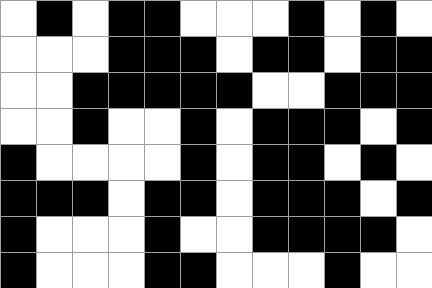[["white", "black", "white", "black", "black", "white", "white", "white", "black", "white", "black", "white"], ["white", "white", "white", "black", "black", "black", "white", "black", "black", "white", "black", "black"], ["white", "white", "black", "black", "black", "black", "black", "white", "white", "black", "black", "black"], ["white", "white", "black", "white", "white", "black", "white", "black", "black", "black", "white", "black"], ["black", "white", "white", "white", "white", "black", "white", "black", "black", "white", "black", "white"], ["black", "black", "black", "white", "black", "black", "white", "black", "black", "black", "white", "black"], ["black", "white", "white", "white", "black", "white", "white", "black", "black", "black", "black", "white"], ["black", "white", "white", "white", "black", "black", "white", "white", "white", "black", "white", "white"]]